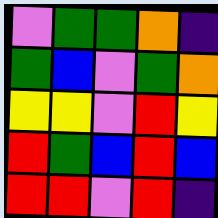[["violet", "green", "green", "orange", "indigo"], ["green", "blue", "violet", "green", "orange"], ["yellow", "yellow", "violet", "red", "yellow"], ["red", "green", "blue", "red", "blue"], ["red", "red", "violet", "red", "indigo"]]